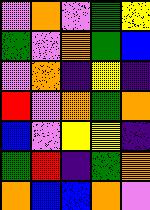[["violet", "orange", "violet", "green", "yellow"], ["green", "violet", "orange", "green", "blue"], ["violet", "orange", "indigo", "yellow", "indigo"], ["red", "violet", "orange", "green", "orange"], ["blue", "violet", "yellow", "yellow", "indigo"], ["green", "red", "indigo", "green", "orange"], ["orange", "blue", "blue", "orange", "violet"]]